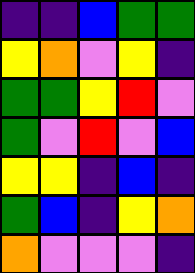[["indigo", "indigo", "blue", "green", "green"], ["yellow", "orange", "violet", "yellow", "indigo"], ["green", "green", "yellow", "red", "violet"], ["green", "violet", "red", "violet", "blue"], ["yellow", "yellow", "indigo", "blue", "indigo"], ["green", "blue", "indigo", "yellow", "orange"], ["orange", "violet", "violet", "violet", "indigo"]]